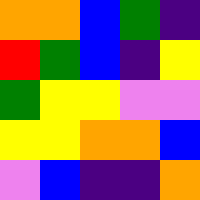[["orange", "orange", "blue", "green", "indigo"], ["red", "green", "blue", "indigo", "yellow"], ["green", "yellow", "yellow", "violet", "violet"], ["yellow", "yellow", "orange", "orange", "blue"], ["violet", "blue", "indigo", "indigo", "orange"]]